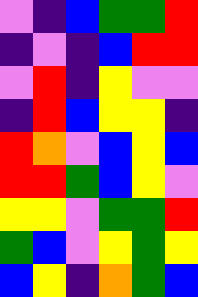[["violet", "indigo", "blue", "green", "green", "red"], ["indigo", "violet", "indigo", "blue", "red", "red"], ["violet", "red", "indigo", "yellow", "violet", "violet"], ["indigo", "red", "blue", "yellow", "yellow", "indigo"], ["red", "orange", "violet", "blue", "yellow", "blue"], ["red", "red", "green", "blue", "yellow", "violet"], ["yellow", "yellow", "violet", "green", "green", "red"], ["green", "blue", "violet", "yellow", "green", "yellow"], ["blue", "yellow", "indigo", "orange", "green", "blue"]]